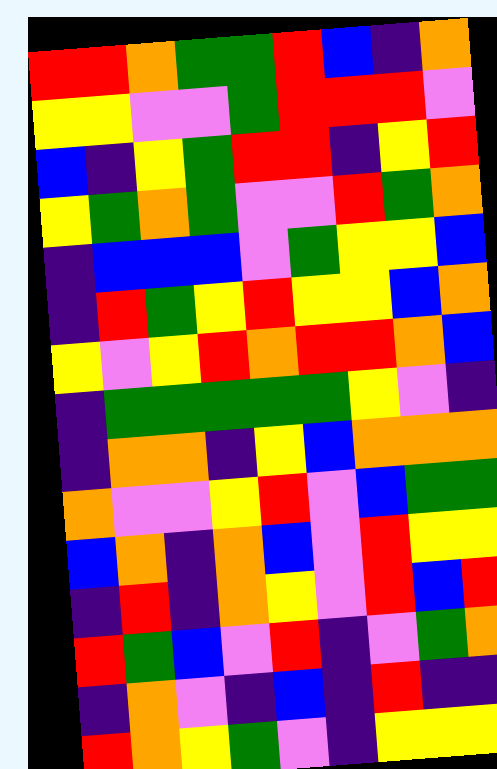[["red", "red", "orange", "green", "green", "red", "blue", "indigo", "orange"], ["yellow", "yellow", "violet", "violet", "green", "red", "red", "red", "violet"], ["blue", "indigo", "yellow", "green", "red", "red", "indigo", "yellow", "red"], ["yellow", "green", "orange", "green", "violet", "violet", "red", "green", "orange"], ["indigo", "blue", "blue", "blue", "violet", "green", "yellow", "yellow", "blue"], ["indigo", "red", "green", "yellow", "red", "yellow", "yellow", "blue", "orange"], ["yellow", "violet", "yellow", "red", "orange", "red", "red", "orange", "blue"], ["indigo", "green", "green", "green", "green", "green", "yellow", "violet", "indigo"], ["indigo", "orange", "orange", "indigo", "yellow", "blue", "orange", "orange", "orange"], ["orange", "violet", "violet", "yellow", "red", "violet", "blue", "green", "green"], ["blue", "orange", "indigo", "orange", "blue", "violet", "red", "yellow", "yellow"], ["indigo", "red", "indigo", "orange", "yellow", "violet", "red", "blue", "red"], ["red", "green", "blue", "violet", "red", "indigo", "violet", "green", "orange"], ["indigo", "orange", "violet", "indigo", "blue", "indigo", "red", "indigo", "indigo"], ["red", "orange", "yellow", "green", "violet", "indigo", "yellow", "yellow", "yellow"]]